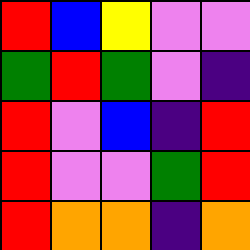[["red", "blue", "yellow", "violet", "violet"], ["green", "red", "green", "violet", "indigo"], ["red", "violet", "blue", "indigo", "red"], ["red", "violet", "violet", "green", "red"], ["red", "orange", "orange", "indigo", "orange"]]